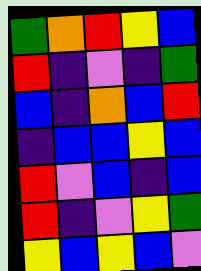[["green", "orange", "red", "yellow", "blue"], ["red", "indigo", "violet", "indigo", "green"], ["blue", "indigo", "orange", "blue", "red"], ["indigo", "blue", "blue", "yellow", "blue"], ["red", "violet", "blue", "indigo", "blue"], ["red", "indigo", "violet", "yellow", "green"], ["yellow", "blue", "yellow", "blue", "violet"]]